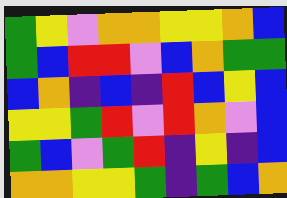[["green", "yellow", "violet", "orange", "orange", "yellow", "yellow", "orange", "blue"], ["green", "blue", "red", "red", "violet", "blue", "orange", "green", "green"], ["blue", "orange", "indigo", "blue", "indigo", "red", "blue", "yellow", "blue"], ["yellow", "yellow", "green", "red", "violet", "red", "orange", "violet", "blue"], ["green", "blue", "violet", "green", "red", "indigo", "yellow", "indigo", "blue"], ["orange", "orange", "yellow", "yellow", "green", "indigo", "green", "blue", "orange"]]